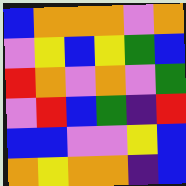[["blue", "orange", "orange", "orange", "violet", "orange"], ["violet", "yellow", "blue", "yellow", "green", "blue"], ["red", "orange", "violet", "orange", "violet", "green"], ["violet", "red", "blue", "green", "indigo", "red"], ["blue", "blue", "violet", "violet", "yellow", "blue"], ["orange", "yellow", "orange", "orange", "indigo", "blue"]]